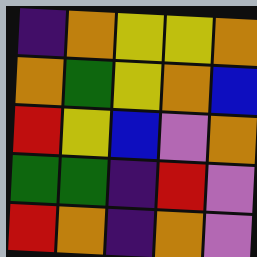[["indigo", "orange", "yellow", "yellow", "orange"], ["orange", "green", "yellow", "orange", "blue"], ["red", "yellow", "blue", "violet", "orange"], ["green", "green", "indigo", "red", "violet"], ["red", "orange", "indigo", "orange", "violet"]]